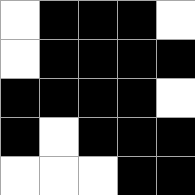[["white", "black", "black", "black", "white"], ["white", "black", "black", "black", "black"], ["black", "black", "black", "black", "white"], ["black", "white", "black", "black", "black"], ["white", "white", "white", "black", "black"]]